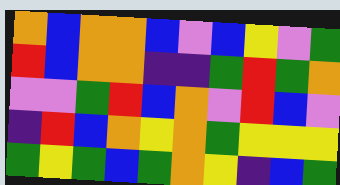[["orange", "blue", "orange", "orange", "blue", "violet", "blue", "yellow", "violet", "green"], ["red", "blue", "orange", "orange", "indigo", "indigo", "green", "red", "green", "orange"], ["violet", "violet", "green", "red", "blue", "orange", "violet", "red", "blue", "violet"], ["indigo", "red", "blue", "orange", "yellow", "orange", "green", "yellow", "yellow", "yellow"], ["green", "yellow", "green", "blue", "green", "orange", "yellow", "indigo", "blue", "green"]]